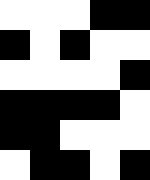[["white", "white", "white", "black", "black"], ["black", "white", "black", "white", "white"], ["white", "white", "white", "white", "black"], ["black", "black", "black", "black", "white"], ["black", "black", "white", "white", "white"], ["white", "black", "black", "white", "black"]]